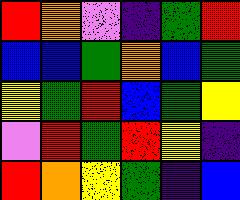[["red", "orange", "violet", "indigo", "green", "red"], ["blue", "blue", "green", "orange", "blue", "green"], ["yellow", "green", "red", "blue", "green", "yellow"], ["violet", "red", "green", "red", "yellow", "indigo"], ["red", "orange", "yellow", "green", "indigo", "blue"]]